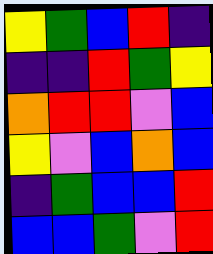[["yellow", "green", "blue", "red", "indigo"], ["indigo", "indigo", "red", "green", "yellow"], ["orange", "red", "red", "violet", "blue"], ["yellow", "violet", "blue", "orange", "blue"], ["indigo", "green", "blue", "blue", "red"], ["blue", "blue", "green", "violet", "red"]]